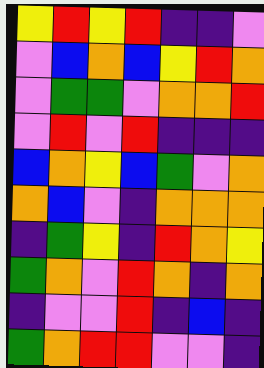[["yellow", "red", "yellow", "red", "indigo", "indigo", "violet"], ["violet", "blue", "orange", "blue", "yellow", "red", "orange"], ["violet", "green", "green", "violet", "orange", "orange", "red"], ["violet", "red", "violet", "red", "indigo", "indigo", "indigo"], ["blue", "orange", "yellow", "blue", "green", "violet", "orange"], ["orange", "blue", "violet", "indigo", "orange", "orange", "orange"], ["indigo", "green", "yellow", "indigo", "red", "orange", "yellow"], ["green", "orange", "violet", "red", "orange", "indigo", "orange"], ["indigo", "violet", "violet", "red", "indigo", "blue", "indigo"], ["green", "orange", "red", "red", "violet", "violet", "indigo"]]